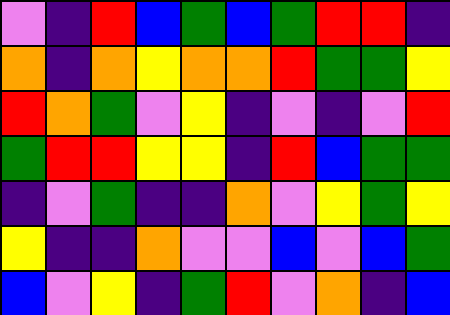[["violet", "indigo", "red", "blue", "green", "blue", "green", "red", "red", "indigo"], ["orange", "indigo", "orange", "yellow", "orange", "orange", "red", "green", "green", "yellow"], ["red", "orange", "green", "violet", "yellow", "indigo", "violet", "indigo", "violet", "red"], ["green", "red", "red", "yellow", "yellow", "indigo", "red", "blue", "green", "green"], ["indigo", "violet", "green", "indigo", "indigo", "orange", "violet", "yellow", "green", "yellow"], ["yellow", "indigo", "indigo", "orange", "violet", "violet", "blue", "violet", "blue", "green"], ["blue", "violet", "yellow", "indigo", "green", "red", "violet", "orange", "indigo", "blue"]]